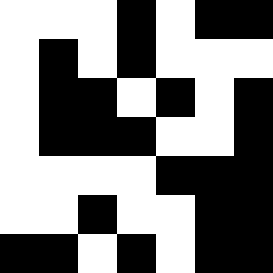[["white", "white", "white", "black", "white", "black", "black"], ["white", "black", "white", "black", "white", "white", "white"], ["white", "black", "black", "white", "black", "white", "black"], ["white", "black", "black", "black", "white", "white", "black"], ["white", "white", "white", "white", "black", "black", "black"], ["white", "white", "black", "white", "white", "black", "black"], ["black", "black", "white", "black", "white", "black", "black"]]